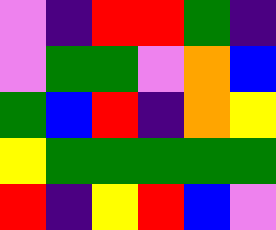[["violet", "indigo", "red", "red", "green", "indigo"], ["violet", "green", "green", "violet", "orange", "blue"], ["green", "blue", "red", "indigo", "orange", "yellow"], ["yellow", "green", "green", "green", "green", "green"], ["red", "indigo", "yellow", "red", "blue", "violet"]]